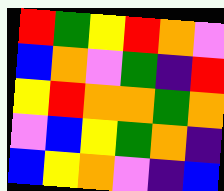[["red", "green", "yellow", "red", "orange", "violet"], ["blue", "orange", "violet", "green", "indigo", "red"], ["yellow", "red", "orange", "orange", "green", "orange"], ["violet", "blue", "yellow", "green", "orange", "indigo"], ["blue", "yellow", "orange", "violet", "indigo", "blue"]]